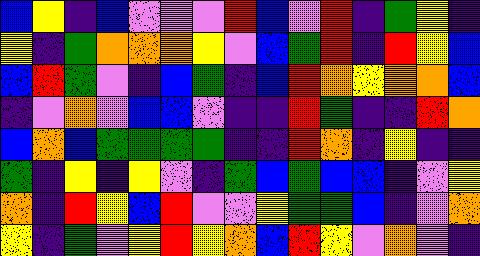[["blue", "yellow", "indigo", "blue", "violet", "violet", "violet", "red", "blue", "violet", "red", "indigo", "green", "yellow", "indigo"], ["yellow", "indigo", "green", "orange", "orange", "orange", "yellow", "violet", "blue", "green", "red", "indigo", "red", "yellow", "blue"], ["blue", "red", "green", "violet", "indigo", "blue", "green", "indigo", "blue", "red", "orange", "yellow", "orange", "orange", "blue"], ["indigo", "violet", "orange", "violet", "blue", "blue", "violet", "indigo", "indigo", "red", "green", "indigo", "indigo", "red", "orange"], ["blue", "orange", "blue", "green", "green", "green", "green", "indigo", "indigo", "red", "orange", "indigo", "yellow", "indigo", "indigo"], ["green", "indigo", "yellow", "indigo", "yellow", "violet", "indigo", "green", "blue", "green", "blue", "blue", "indigo", "violet", "yellow"], ["orange", "indigo", "red", "yellow", "blue", "red", "violet", "violet", "yellow", "green", "green", "blue", "indigo", "violet", "orange"], ["yellow", "indigo", "green", "violet", "yellow", "red", "yellow", "orange", "blue", "red", "yellow", "violet", "orange", "violet", "indigo"]]